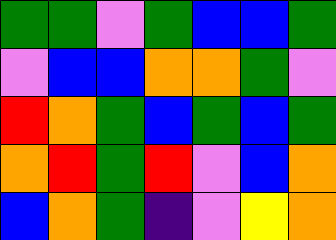[["green", "green", "violet", "green", "blue", "blue", "green"], ["violet", "blue", "blue", "orange", "orange", "green", "violet"], ["red", "orange", "green", "blue", "green", "blue", "green"], ["orange", "red", "green", "red", "violet", "blue", "orange"], ["blue", "orange", "green", "indigo", "violet", "yellow", "orange"]]